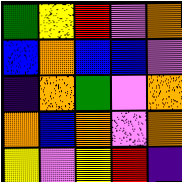[["green", "yellow", "red", "violet", "orange"], ["blue", "orange", "blue", "blue", "violet"], ["indigo", "orange", "green", "violet", "orange"], ["orange", "blue", "orange", "violet", "orange"], ["yellow", "violet", "yellow", "red", "indigo"]]